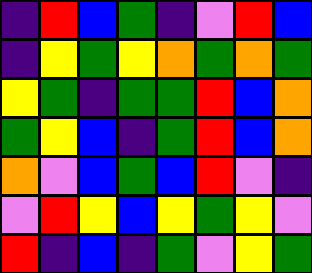[["indigo", "red", "blue", "green", "indigo", "violet", "red", "blue"], ["indigo", "yellow", "green", "yellow", "orange", "green", "orange", "green"], ["yellow", "green", "indigo", "green", "green", "red", "blue", "orange"], ["green", "yellow", "blue", "indigo", "green", "red", "blue", "orange"], ["orange", "violet", "blue", "green", "blue", "red", "violet", "indigo"], ["violet", "red", "yellow", "blue", "yellow", "green", "yellow", "violet"], ["red", "indigo", "blue", "indigo", "green", "violet", "yellow", "green"]]